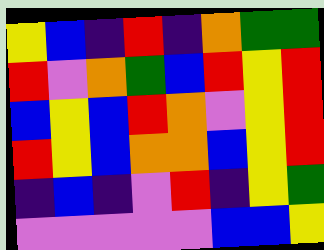[["yellow", "blue", "indigo", "red", "indigo", "orange", "green", "green"], ["red", "violet", "orange", "green", "blue", "red", "yellow", "red"], ["blue", "yellow", "blue", "red", "orange", "violet", "yellow", "red"], ["red", "yellow", "blue", "orange", "orange", "blue", "yellow", "red"], ["indigo", "blue", "indigo", "violet", "red", "indigo", "yellow", "green"], ["violet", "violet", "violet", "violet", "violet", "blue", "blue", "yellow"]]